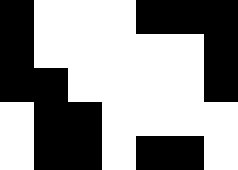[["black", "white", "white", "white", "black", "black", "black"], ["black", "white", "white", "white", "white", "white", "black"], ["black", "black", "white", "white", "white", "white", "black"], ["white", "black", "black", "white", "white", "white", "white"], ["white", "black", "black", "white", "black", "black", "white"]]